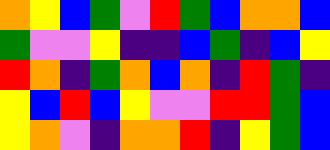[["orange", "yellow", "blue", "green", "violet", "red", "green", "blue", "orange", "orange", "blue"], ["green", "violet", "violet", "yellow", "indigo", "indigo", "blue", "green", "indigo", "blue", "yellow"], ["red", "orange", "indigo", "green", "orange", "blue", "orange", "indigo", "red", "green", "indigo"], ["yellow", "blue", "red", "blue", "yellow", "violet", "violet", "red", "red", "green", "blue"], ["yellow", "orange", "violet", "indigo", "orange", "orange", "red", "indigo", "yellow", "green", "blue"]]